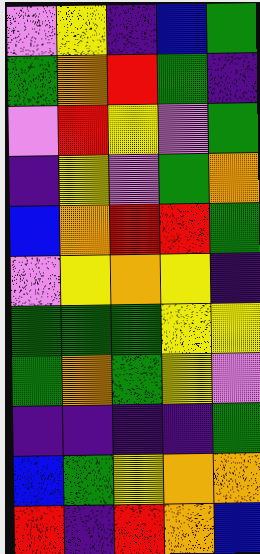[["violet", "yellow", "indigo", "blue", "green"], ["green", "orange", "red", "green", "indigo"], ["violet", "red", "yellow", "violet", "green"], ["indigo", "yellow", "violet", "green", "orange"], ["blue", "orange", "red", "red", "green"], ["violet", "yellow", "orange", "yellow", "indigo"], ["green", "green", "green", "yellow", "yellow"], ["green", "orange", "green", "yellow", "violet"], ["indigo", "indigo", "indigo", "indigo", "green"], ["blue", "green", "yellow", "orange", "orange"], ["red", "indigo", "red", "orange", "blue"]]